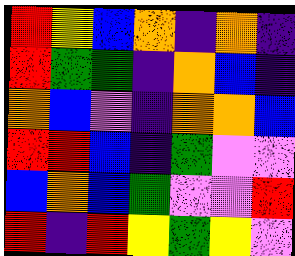[["red", "yellow", "blue", "orange", "indigo", "orange", "indigo"], ["red", "green", "green", "indigo", "orange", "blue", "indigo"], ["orange", "blue", "violet", "indigo", "orange", "orange", "blue"], ["red", "red", "blue", "indigo", "green", "violet", "violet"], ["blue", "orange", "blue", "green", "violet", "violet", "red"], ["red", "indigo", "red", "yellow", "green", "yellow", "violet"]]